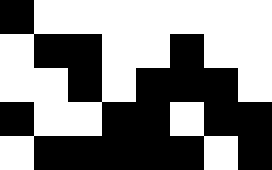[["black", "white", "white", "white", "white", "white", "white", "white"], ["white", "black", "black", "white", "white", "black", "white", "white"], ["white", "white", "black", "white", "black", "black", "black", "white"], ["black", "white", "white", "black", "black", "white", "black", "black"], ["white", "black", "black", "black", "black", "black", "white", "black"]]